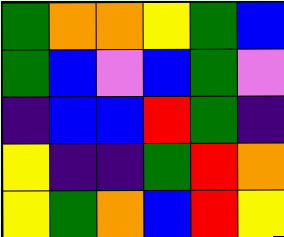[["green", "orange", "orange", "yellow", "green", "blue"], ["green", "blue", "violet", "blue", "green", "violet"], ["indigo", "blue", "blue", "red", "green", "indigo"], ["yellow", "indigo", "indigo", "green", "red", "orange"], ["yellow", "green", "orange", "blue", "red", "yellow"]]